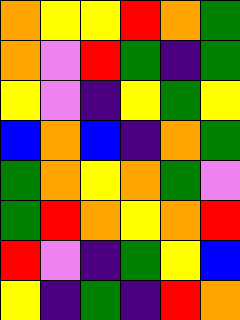[["orange", "yellow", "yellow", "red", "orange", "green"], ["orange", "violet", "red", "green", "indigo", "green"], ["yellow", "violet", "indigo", "yellow", "green", "yellow"], ["blue", "orange", "blue", "indigo", "orange", "green"], ["green", "orange", "yellow", "orange", "green", "violet"], ["green", "red", "orange", "yellow", "orange", "red"], ["red", "violet", "indigo", "green", "yellow", "blue"], ["yellow", "indigo", "green", "indigo", "red", "orange"]]